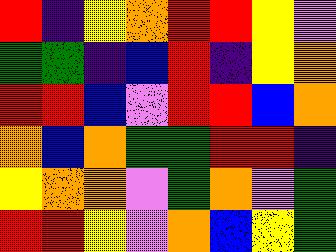[["red", "indigo", "yellow", "orange", "red", "red", "yellow", "violet"], ["green", "green", "indigo", "blue", "red", "indigo", "yellow", "orange"], ["red", "red", "blue", "violet", "red", "red", "blue", "orange"], ["orange", "blue", "orange", "green", "green", "red", "red", "indigo"], ["yellow", "orange", "orange", "violet", "green", "orange", "violet", "green"], ["red", "red", "yellow", "violet", "orange", "blue", "yellow", "green"]]